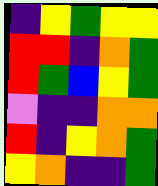[["indigo", "yellow", "green", "yellow", "yellow"], ["red", "red", "indigo", "orange", "green"], ["red", "green", "blue", "yellow", "green"], ["violet", "indigo", "indigo", "orange", "orange"], ["red", "indigo", "yellow", "orange", "green"], ["yellow", "orange", "indigo", "indigo", "green"]]